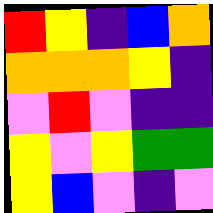[["red", "yellow", "indigo", "blue", "orange"], ["orange", "orange", "orange", "yellow", "indigo"], ["violet", "red", "violet", "indigo", "indigo"], ["yellow", "violet", "yellow", "green", "green"], ["yellow", "blue", "violet", "indigo", "violet"]]